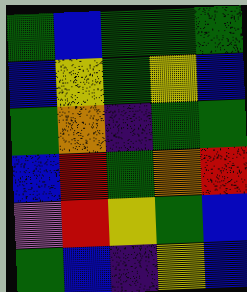[["green", "blue", "green", "green", "green"], ["blue", "yellow", "green", "yellow", "blue"], ["green", "orange", "indigo", "green", "green"], ["blue", "red", "green", "orange", "red"], ["violet", "red", "yellow", "green", "blue"], ["green", "blue", "indigo", "yellow", "blue"]]